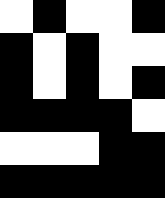[["white", "black", "white", "white", "black"], ["black", "white", "black", "white", "white"], ["black", "white", "black", "white", "black"], ["black", "black", "black", "black", "white"], ["white", "white", "white", "black", "black"], ["black", "black", "black", "black", "black"]]